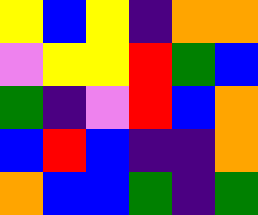[["yellow", "blue", "yellow", "indigo", "orange", "orange"], ["violet", "yellow", "yellow", "red", "green", "blue"], ["green", "indigo", "violet", "red", "blue", "orange"], ["blue", "red", "blue", "indigo", "indigo", "orange"], ["orange", "blue", "blue", "green", "indigo", "green"]]